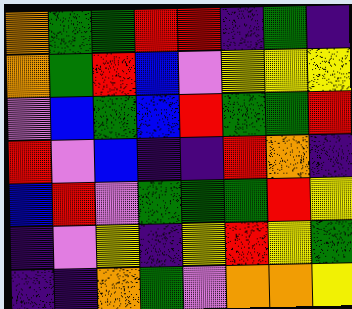[["orange", "green", "green", "red", "red", "indigo", "green", "indigo"], ["orange", "green", "red", "blue", "violet", "yellow", "yellow", "yellow"], ["violet", "blue", "green", "blue", "red", "green", "green", "red"], ["red", "violet", "blue", "indigo", "indigo", "red", "orange", "indigo"], ["blue", "red", "violet", "green", "green", "green", "red", "yellow"], ["indigo", "violet", "yellow", "indigo", "yellow", "red", "yellow", "green"], ["indigo", "indigo", "orange", "green", "violet", "orange", "orange", "yellow"]]